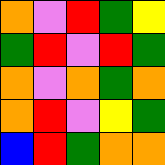[["orange", "violet", "red", "green", "yellow"], ["green", "red", "violet", "red", "green"], ["orange", "violet", "orange", "green", "orange"], ["orange", "red", "violet", "yellow", "green"], ["blue", "red", "green", "orange", "orange"]]